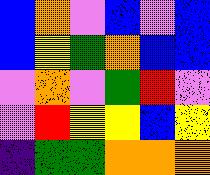[["blue", "orange", "violet", "blue", "violet", "blue"], ["blue", "yellow", "green", "orange", "blue", "blue"], ["violet", "orange", "violet", "green", "red", "violet"], ["violet", "red", "yellow", "yellow", "blue", "yellow"], ["indigo", "green", "green", "orange", "orange", "orange"]]